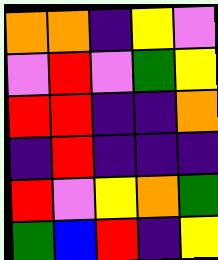[["orange", "orange", "indigo", "yellow", "violet"], ["violet", "red", "violet", "green", "yellow"], ["red", "red", "indigo", "indigo", "orange"], ["indigo", "red", "indigo", "indigo", "indigo"], ["red", "violet", "yellow", "orange", "green"], ["green", "blue", "red", "indigo", "yellow"]]